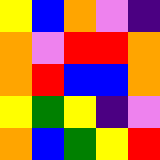[["yellow", "blue", "orange", "violet", "indigo"], ["orange", "violet", "red", "red", "orange"], ["orange", "red", "blue", "blue", "orange"], ["yellow", "green", "yellow", "indigo", "violet"], ["orange", "blue", "green", "yellow", "red"]]